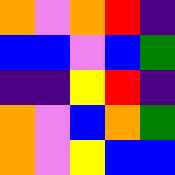[["orange", "violet", "orange", "red", "indigo"], ["blue", "blue", "violet", "blue", "green"], ["indigo", "indigo", "yellow", "red", "indigo"], ["orange", "violet", "blue", "orange", "green"], ["orange", "violet", "yellow", "blue", "blue"]]